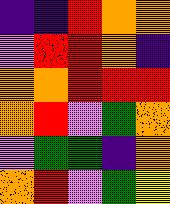[["indigo", "indigo", "red", "orange", "orange"], ["violet", "red", "red", "orange", "indigo"], ["orange", "orange", "red", "red", "red"], ["orange", "red", "violet", "green", "orange"], ["violet", "green", "green", "indigo", "orange"], ["orange", "red", "violet", "green", "yellow"]]